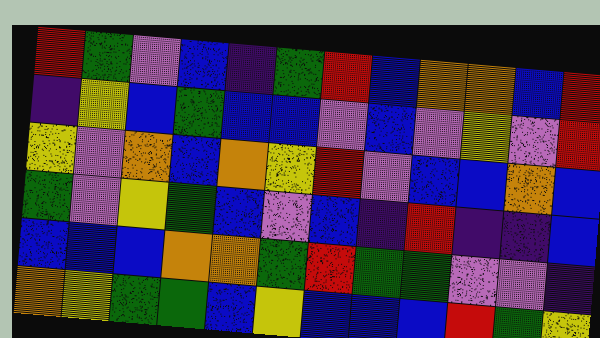[["red", "green", "violet", "blue", "indigo", "green", "red", "blue", "orange", "orange", "blue", "red"], ["indigo", "yellow", "blue", "green", "blue", "blue", "violet", "blue", "violet", "yellow", "violet", "red"], ["yellow", "violet", "orange", "blue", "orange", "yellow", "red", "violet", "blue", "blue", "orange", "blue"], ["green", "violet", "yellow", "green", "blue", "violet", "blue", "indigo", "red", "indigo", "indigo", "blue"], ["blue", "blue", "blue", "orange", "orange", "green", "red", "green", "green", "violet", "violet", "indigo"], ["orange", "yellow", "green", "green", "blue", "yellow", "blue", "blue", "blue", "red", "green", "yellow"]]